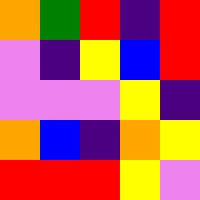[["orange", "green", "red", "indigo", "red"], ["violet", "indigo", "yellow", "blue", "red"], ["violet", "violet", "violet", "yellow", "indigo"], ["orange", "blue", "indigo", "orange", "yellow"], ["red", "red", "red", "yellow", "violet"]]